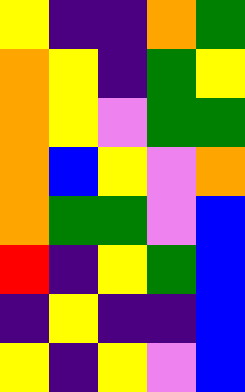[["yellow", "indigo", "indigo", "orange", "green"], ["orange", "yellow", "indigo", "green", "yellow"], ["orange", "yellow", "violet", "green", "green"], ["orange", "blue", "yellow", "violet", "orange"], ["orange", "green", "green", "violet", "blue"], ["red", "indigo", "yellow", "green", "blue"], ["indigo", "yellow", "indigo", "indigo", "blue"], ["yellow", "indigo", "yellow", "violet", "blue"]]